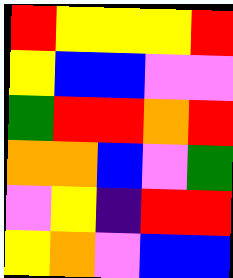[["red", "yellow", "yellow", "yellow", "red"], ["yellow", "blue", "blue", "violet", "violet"], ["green", "red", "red", "orange", "red"], ["orange", "orange", "blue", "violet", "green"], ["violet", "yellow", "indigo", "red", "red"], ["yellow", "orange", "violet", "blue", "blue"]]